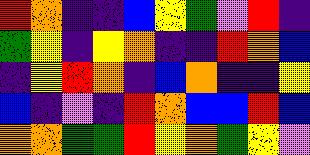[["red", "orange", "indigo", "indigo", "blue", "yellow", "green", "violet", "red", "indigo"], ["green", "yellow", "indigo", "yellow", "orange", "indigo", "indigo", "red", "orange", "blue"], ["indigo", "yellow", "red", "orange", "indigo", "blue", "orange", "indigo", "indigo", "yellow"], ["blue", "indigo", "violet", "indigo", "red", "orange", "blue", "blue", "red", "blue"], ["orange", "orange", "green", "green", "red", "yellow", "orange", "green", "yellow", "violet"]]